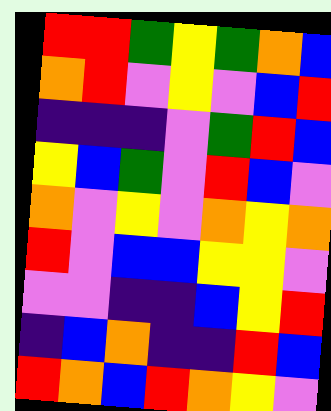[["red", "red", "green", "yellow", "green", "orange", "blue"], ["orange", "red", "violet", "yellow", "violet", "blue", "red"], ["indigo", "indigo", "indigo", "violet", "green", "red", "blue"], ["yellow", "blue", "green", "violet", "red", "blue", "violet"], ["orange", "violet", "yellow", "violet", "orange", "yellow", "orange"], ["red", "violet", "blue", "blue", "yellow", "yellow", "violet"], ["violet", "violet", "indigo", "indigo", "blue", "yellow", "red"], ["indigo", "blue", "orange", "indigo", "indigo", "red", "blue"], ["red", "orange", "blue", "red", "orange", "yellow", "violet"]]